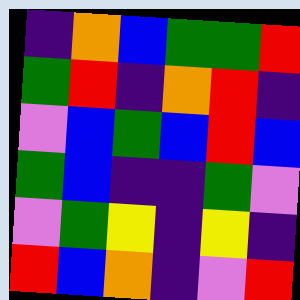[["indigo", "orange", "blue", "green", "green", "red"], ["green", "red", "indigo", "orange", "red", "indigo"], ["violet", "blue", "green", "blue", "red", "blue"], ["green", "blue", "indigo", "indigo", "green", "violet"], ["violet", "green", "yellow", "indigo", "yellow", "indigo"], ["red", "blue", "orange", "indigo", "violet", "red"]]